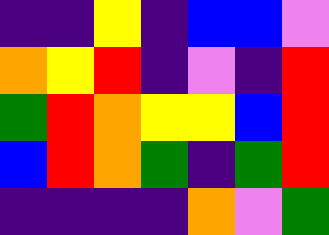[["indigo", "indigo", "yellow", "indigo", "blue", "blue", "violet"], ["orange", "yellow", "red", "indigo", "violet", "indigo", "red"], ["green", "red", "orange", "yellow", "yellow", "blue", "red"], ["blue", "red", "orange", "green", "indigo", "green", "red"], ["indigo", "indigo", "indigo", "indigo", "orange", "violet", "green"]]